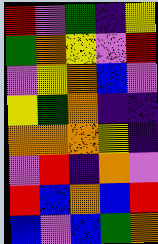[["red", "violet", "green", "indigo", "yellow"], ["green", "orange", "yellow", "violet", "red"], ["violet", "yellow", "orange", "blue", "violet"], ["yellow", "green", "orange", "indigo", "indigo"], ["orange", "orange", "orange", "yellow", "indigo"], ["violet", "red", "indigo", "orange", "violet"], ["red", "blue", "orange", "blue", "red"], ["blue", "violet", "blue", "green", "orange"]]